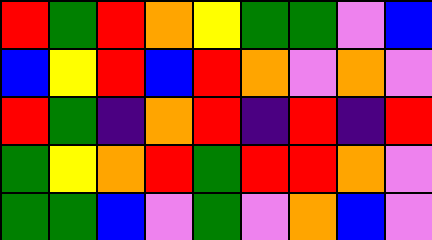[["red", "green", "red", "orange", "yellow", "green", "green", "violet", "blue"], ["blue", "yellow", "red", "blue", "red", "orange", "violet", "orange", "violet"], ["red", "green", "indigo", "orange", "red", "indigo", "red", "indigo", "red"], ["green", "yellow", "orange", "red", "green", "red", "red", "orange", "violet"], ["green", "green", "blue", "violet", "green", "violet", "orange", "blue", "violet"]]